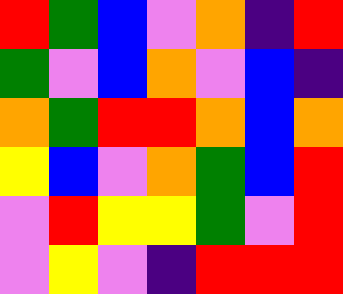[["red", "green", "blue", "violet", "orange", "indigo", "red"], ["green", "violet", "blue", "orange", "violet", "blue", "indigo"], ["orange", "green", "red", "red", "orange", "blue", "orange"], ["yellow", "blue", "violet", "orange", "green", "blue", "red"], ["violet", "red", "yellow", "yellow", "green", "violet", "red"], ["violet", "yellow", "violet", "indigo", "red", "red", "red"]]